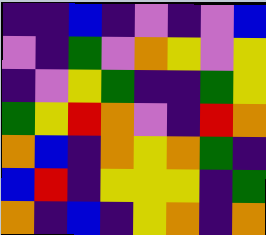[["indigo", "indigo", "blue", "indigo", "violet", "indigo", "violet", "blue"], ["violet", "indigo", "green", "violet", "orange", "yellow", "violet", "yellow"], ["indigo", "violet", "yellow", "green", "indigo", "indigo", "green", "yellow"], ["green", "yellow", "red", "orange", "violet", "indigo", "red", "orange"], ["orange", "blue", "indigo", "orange", "yellow", "orange", "green", "indigo"], ["blue", "red", "indigo", "yellow", "yellow", "yellow", "indigo", "green"], ["orange", "indigo", "blue", "indigo", "yellow", "orange", "indigo", "orange"]]